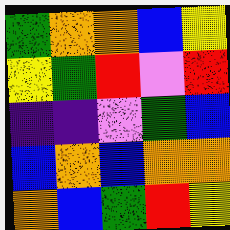[["green", "orange", "orange", "blue", "yellow"], ["yellow", "green", "red", "violet", "red"], ["indigo", "indigo", "violet", "green", "blue"], ["blue", "orange", "blue", "orange", "orange"], ["orange", "blue", "green", "red", "yellow"]]